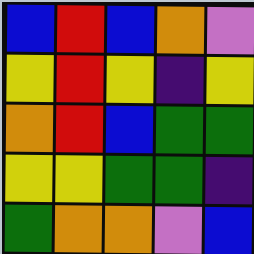[["blue", "red", "blue", "orange", "violet"], ["yellow", "red", "yellow", "indigo", "yellow"], ["orange", "red", "blue", "green", "green"], ["yellow", "yellow", "green", "green", "indigo"], ["green", "orange", "orange", "violet", "blue"]]